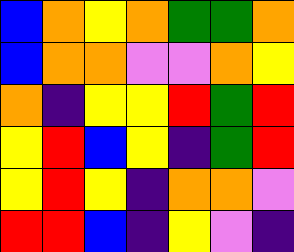[["blue", "orange", "yellow", "orange", "green", "green", "orange"], ["blue", "orange", "orange", "violet", "violet", "orange", "yellow"], ["orange", "indigo", "yellow", "yellow", "red", "green", "red"], ["yellow", "red", "blue", "yellow", "indigo", "green", "red"], ["yellow", "red", "yellow", "indigo", "orange", "orange", "violet"], ["red", "red", "blue", "indigo", "yellow", "violet", "indigo"]]